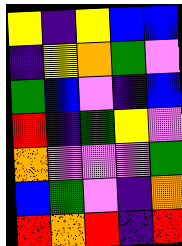[["yellow", "indigo", "yellow", "blue", "blue"], ["indigo", "yellow", "orange", "green", "violet"], ["green", "blue", "violet", "indigo", "blue"], ["red", "indigo", "green", "yellow", "violet"], ["orange", "violet", "violet", "violet", "green"], ["blue", "green", "violet", "indigo", "orange"], ["red", "orange", "red", "indigo", "red"]]